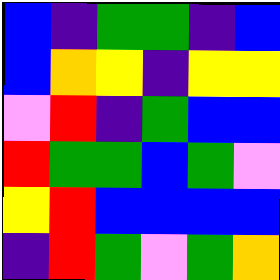[["blue", "indigo", "green", "green", "indigo", "blue"], ["blue", "orange", "yellow", "indigo", "yellow", "yellow"], ["violet", "red", "indigo", "green", "blue", "blue"], ["red", "green", "green", "blue", "green", "violet"], ["yellow", "red", "blue", "blue", "blue", "blue"], ["indigo", "red", "green", "violet", "green", "orange"]]